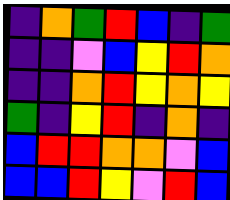[["indigo", "orange", "green", "red", "blue", "indigo", "green"], ["indigo", "indigo", "violet", "blue", "yellow", "red", "orange"], ["indigo", "indigo", "orange", "red", "yellow", "orange", "yellow"], ["green", "indigo", "yellow", "red", "indigo", "orange", "indigo"], ["blue", "red", "red", "orange", "orange", "violet", "blue"], ["blue", "blue", "red", "yellow", "violet", "red", "blue"]]